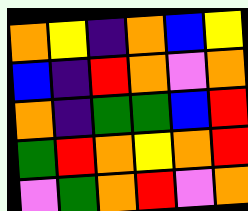[["orange", "yellow", "indigo", "orange", "blue", "yellow"], ["blue", "indigo", "red", "orange", "violet", "orange"], ["orange", "indigo", "green", "green", "blue", "red"], ["green", "red", "orange", "yellow", "orange", "red"], ["violet", "green", "orange", "red", "violet", "orange"]]